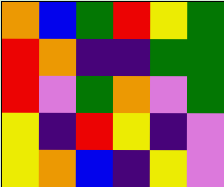[["orange", "blue", "green", "red", "yellow", "green"], ["red", "orange", "indigo", "indigo", "green", "green"], ["red", "violet", "green", "orange", "violet", "green"], ["yellow", "indigo", "red", "yellow", "indigo", "violet"], ["yellow", "orange", "blue", "indigo", "yellow", "violet"]]